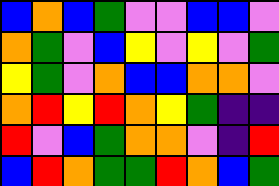[["blue", "orange", "blue", "green", "violet", "violet", "blue", "blue", "violet"], ["orange", "green", "violet", "blue", "yellow", "violet", "yellow", "violet", "green"], ["yellow", "green", "violet", "orange", "blue", "blue", "orange", "orange", "violet"], ["orange", "red", "yellow", "red", "orange", "yellow", "green", "indigo", "indigo"], ["red", "violet", "blue", "green", "orange", "orange", "violet", "indigo", "red"], ["blue", "red", "orange", "green", "green", "red", "orange", "blue", "green"]]